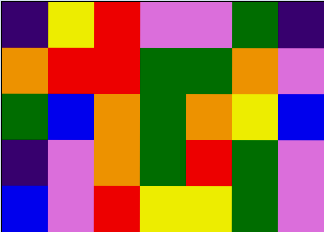[["indigo", "yellow", "red", "violet", "violet", "green", "indigo"], ["orange", "red", "red", "green", "green", "orange", "violet"], ["green", "blue", "orange", "green", "orange", "yellow", "blue"], ["indigo", "violet", "orange", "green", "red", "green", "violet"], ["blue", "violet", "red", "yellow", "yellow", "green", "violet"]]